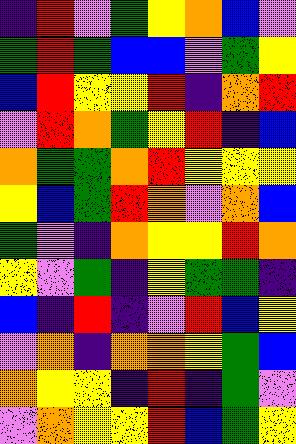[["indigo", "red", "violet", "green", "yellow", "orange", "blue", "violet"], ["green", "red", "green", "blue", "blue", "violet", "green", "yellow"], ["blue", "red", "yellow", "yellow", "red", "indigo", "orange", "red"], ["violet", "red", "orange", "green", "yellow", "red", "indigo", "blue"], ["orange", "green", "green", "orange", "red", "yellow", "yellow", "yellow"], ["yellow", "blue", "green", "red", "orange", "violet", "orange", "blue"], ["green", "violet", "indigo", "orange", "yellow", "yellow", "red", "orange"], ["yellow", "violet", "green", "indigo", "yellow", "green", "green", "indigo"], ["blue", "indigo", "red", "indigo", "violet", "red", "blue", "yellow"], ["violet", "orange", "indigo", "orange", "orange", "yellow", "green", "blue"], ["orange", "yellow", "yellow", "indigo", "red", "indigo", "green", "violet"], ["violet", "orange", "yellow", "yellow", "red", "blue", "green", "yellow"]]